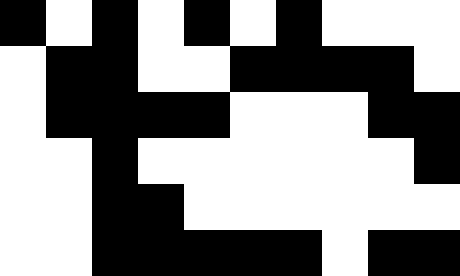[["black", "white", "black", "white", "black", "white", "black", "white", "white", "white"], ["white", "black", "black", "white", "white", "black", "black", "black", "black", "white"], ["white", "black", "black", "black", "black", "white", "white", "white", "black", "black"], ["white", "white", "black", "white", "white", "white", "white", "white", "white", "black"], ["white", "white", "black", "black", "white", "white", "white", "white", "white", "white"], ["white", "white", "black", "black", "black", "black", "black", "white", "black", "black"]]